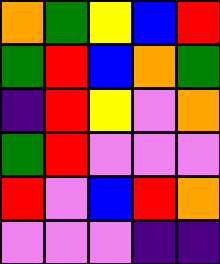[["orange", "green", "yellow", "blue", "red"], ["green", "red", "blue", "orange", "green"], ["indigo", "red", "yellow", "violet", "orange"], ["green", "red", "violet", "violet", "violet"], ["red", "violet", "blue", "red", "orange"], ["violet", "violet", "violet", "indigo", "indigo"]]